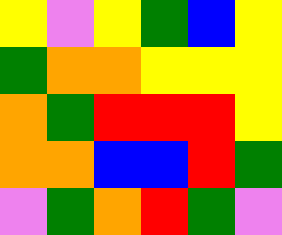[["yellow", "violet", "yellow", "green", "blue", "yellow"], ["green", "orange", "orange", "yellow", "yellow", "yellow"], ["orange", "green", "red", "red", "red", "yellow"], ["orange", "orange", "blue", "blue", "red", "green"], ["violet", "green", "orange", "red", "green", "violet"]]